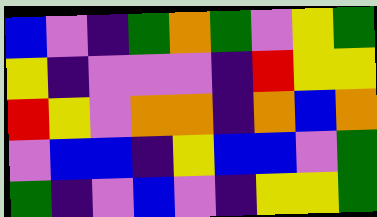[["blue", "violet", "indigo", "green", "orange", "green", "violet", "yellow", "green"], ["yellow", "indigo", "violet", "violet", "violet", "indigo", "red", "yellow", "yellow"], ["red", "yellow", "violet", "orange", "orange", "indigo", "orange", "blue", "orange"], ["violet", "blue", "blue", "indigo", "yellow", "blue", "blue", "violet", "green"], ["green", "indigo", "violet", "blue", "violet", "indigo", "yellow", "yellow", "green"]]